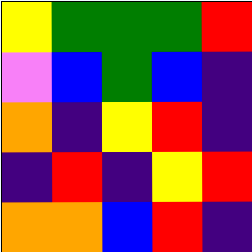[["yellow", "green", "green", "green", "red"], ["violet", "blue", "green", "blue", "indigo"], ["orange", "indigo", "yellow", "red", "indigo"], ["indigo", "red", "indigo", "yellow", "red"], ["orange", "orange", "blue", "red", "indigo"]]